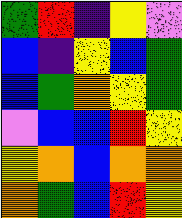[["green", "red", "indigo", "yellow", "violet"], ["blue", "indigo", "yellow", "blue", "green"], ["blue", "green", "orange", "yellow", "green"], ["violet", "blue", "blue", "red", "yellow"], ["yellow", "orange", "blue", "orange", "orange"], ["orange", "green", "blue", "red", "yellow"]]